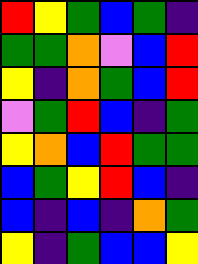[["red", "yellow", "green", "blue", "green", "indigo"], ["green", "green", "orange", "violet", "blue", "red"], ["yellow", "indigo", "orange", "green", "blue", "red"], ["violet", "green", "red", "blue", "indigo", "green"], ["yellow", "orange", "blue", "red", "green", "green"], ["blue", "green", "yellow", "red", "blue", "indigo"], ["blue", "indigo", "blue", "indigo", "orange", "green"], ["yellow", "indigo", "green", "blue", "blue", "yellow"]]